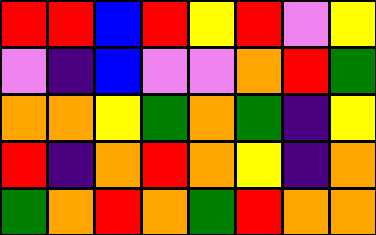[["red", "red", "blue", "red", "yellow", "red", "violet", "yellow"], ["violet", "indigo", "blue", "violet", "violet", "orange", "red", "green"], ["orange", "orange", "yellow", "green", "orange", "green", "indigo", "yellow"], ["red", "indigo", "orange", "red", "orange", "yellow", "indigo", "orange"], ["green", "orange", "red", "orange", "green", "red", "orange", "orange"]]